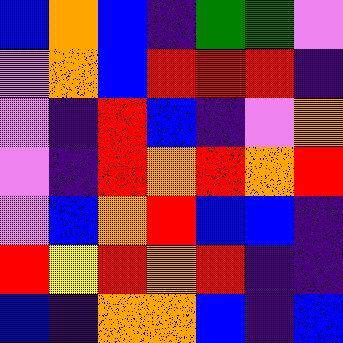[["blue", "orange", "blue", "indigo", "green", "green", "violet"], ["violet", "orange", "blue", "red", "red", "red", "indigo"], ["violet", "indigo", "red", "blue", "indigo", "violet", "orange"], ["violet", "indigo", "red", "orange", "red", "orange", "red"], ["violet", "blue", "orange", "red", "blue", "blue", "indigo"], ["red", "yellow", "red", "orange", "red", "indigo", "indigo"], ["blue", "indigo", "orange", "orange", "blue", "indigo", "blue"]]